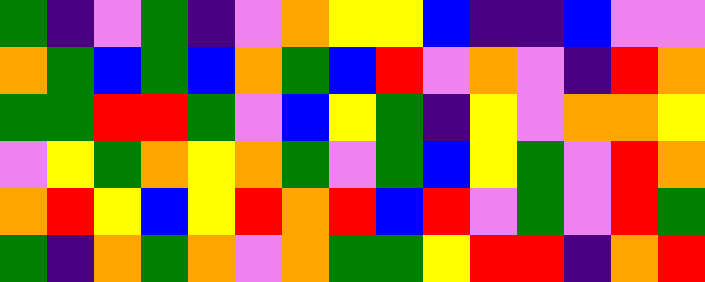[["green", "indigo", "violet", "green", "indigo", "violet", "orange", "yellow", "yellow", "blue", "indigo", "indigo", "blue", "violet", "violet"], ["orange", "green", "blue", "green", "blue", "orange", "green", "blue", "red", "violet", "orange", "violet", "indigo", "red", "orange"], ["green", "green", "red", "red", "green", "violet", "blue", "yellow", "green", "indigo", "yellow", "violet", "orange", "orange", "yellow"], ["violet", "yellow", "green", "orange", "yellow", "orange", "green", "violet", "green", "blue", "yellow", "green", "violet", "red", "orange"], ["orange", "red", "yellow", "blue", "yellow", "red", "orange", "red", "blue", "red", "violet", "green", "violet", "red", "green"], ["green", "indigo", "orange", "green", "orange", "violet", "orange", "green", "green", "yellow", "red", "red", "indigo", "orange", "red"]]